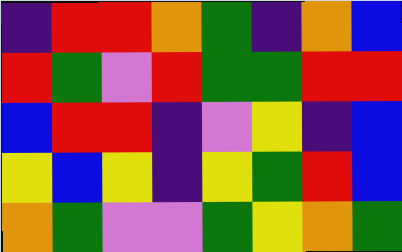[["indigo", "red", "red", "orange", "green", "indigo", "orange", "blue"], ["red", "green", "violet", "red", "green", "green", "red", "red"], ["blue", "red", "red", "indigo", "violet", "yellow", "indigo", "blue"], ["yellow", "blue", "yellow", "indigo", "yellow", "green", "red", "blue"], ["orange", "green", "violet", "violet", "green", "yellow", "orange", "green"]]